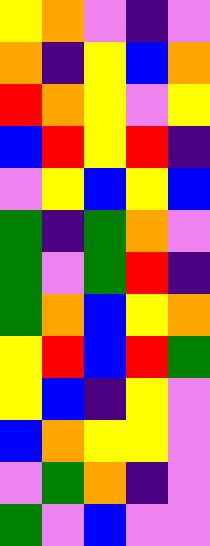[["yellow", "orange", "violet", "indigo", "violet"], ["orange", "indigo", "yellow", "blue", "orange"], ["red", "orange", "yellow", "violet", "yellow"], ["blue", "red", "yellow", "red", "indigo"], ["violet", "yellow", "blue", "yellow", "blue"], ["green", "indigo", "green", "orange", "violet"], ["green", "violet", "green", "red", "indigo"], ["green", "orange", "blue", "yellow", "orange"], ["yellow", "red", "blue", "red", "green"], ["yellow", "blue", "indigo", "yellow", "violet"], ["blue", "orange", "yellow", "yellow", "violet"], ["violet", "green", "orange", "indigo", "violet"], ["green", "violet", "blue", "violet", "violet"]]